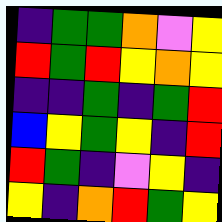[["indigo", "green", "green", "orange", "violet", "yellow"], ["red", "green", "red", "yellow", "orange", "yellow"], ["indigo", "indigo", "green", "indigo", "green", "red"], ["blue", "yellow", "green", "yellow", "indigo", "red"], ["red", "green", "indigo", "violet", "yellow", "indigo"], ["yellow", "indigo", "orange", "red", "green", "yellow"]]